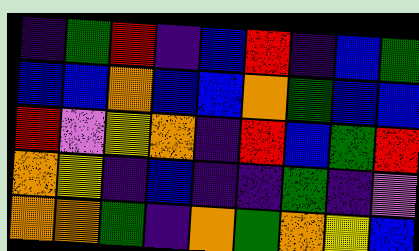[["indigo", "green", "red", "indigo", "blue", "red", "indigo", "blue", "green"], ["blue", "blue", "orange", "blue", "blue", "orange", "green", "blue", "blue"], ["red", "violet", "yellow", "orange", "indigo", "red", "blue", "green", "red"], ["orange", "yellow", "indigo", "blue", "indigo", "indigo", "green", "indigo", "violet"], ["orange", "orange", "green", "indigo", "orange", "green", "orange", "yellow", "blue"]]